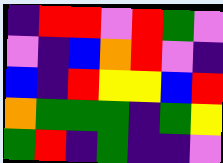[["indigo", "red", "red", "violet", "red", "green", "violet"], ["violet", "indigo", "blue", "orange", "red", "violet", "indigo"], ["blue", "indigo", "red", "yellow", "yellow", "blue", "red"], ["orange", "green", "green", "green", "indigo", "green", "yellow"], ["green", "red", "indigo", "green", "indigo", "indigo", "violet"]]